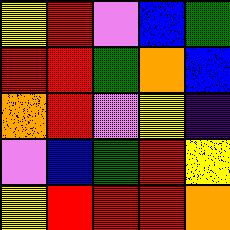[["yellow", "red", "violet", "blue", "green"], ["red", "red", "green", "orange", "blue"], ["orange", "red", "violet", "yellow", "indigo"], ["violet", "blue", "green", "red", "yellow"], ["yellow", "red", "red", "red", "orange"]]